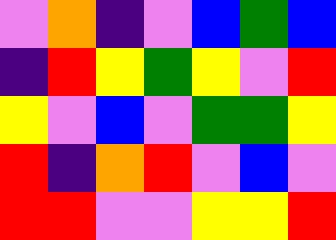[["violet", "orange", "indigo", "violet", "blue", "green", "blue"], ["indigo", "red", "yellow", "green", "yellow", "violet", "red"], ["yellow", "violet", "blue", "violet", "green", "green", "yellow"], ["red", "indigo", "orange", "red", "violet", "blue", "violet"], ["red", "red", "violet", "violet", "yellow", "yellow", "red"]]